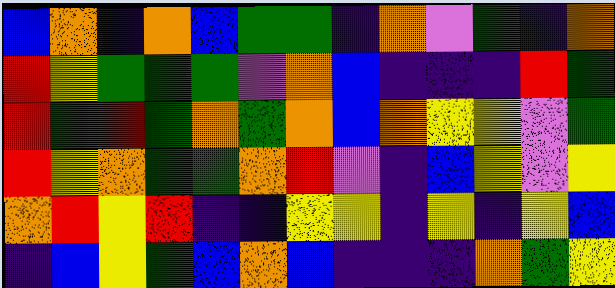[["blue", "orange", "indigo", "orange", "blue", "green", "green", "indigo", "orange", "violet", "green", "indigo", "orange"], ["red", "yellow", "green", "green", "green", "violet", "orange", "blue", "indigo", "indigo", "indigo", "red", "green"], ["red", "green", "red", "green", "orange", "green", "orange", "blue", "orange", "yellow", "yellow", "violet", "green"], ["red", "yellow", "orange", "green", "green", "orange", "red", "violet", "indigo", "blue", "yellow", "violet", "yellow"], ["orange", "red", "yellow", "red", "indigo", "indigo", "yellow", "yellow", "indigo", "yellow", "indigo", "yellow", "blue"], ["indigo", "blue", "yellow", "green", "blue", "orange", "blue", "indigo", "indigo", "indigo", "orange", "green", "yellow"]]